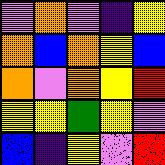[["violet", "orange", "violet", "indigo", "yellow"], ["orange", "blue", "orange", "yellow", "blue"], ["orange", "violet", "orange", "yellow", "red"], ["yellow", "yellow", "green", "yellow", "violet"], ["blue", "indigo", "yellow", "violet", "red"]]